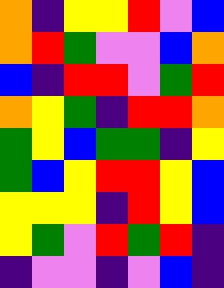[["orange", "indigo", "yellow", "yellow", "red", "violet", "blue"], ["orange", "red", "green", "violet", "violet", "blue", "orange"], ["blue", "indigo", "red", "red", "violet", "green", "red"], ["orange", "yellow", "green", "indigo", "red", "red", "orange"], ["green", "yellow", "blue", "green", "green", "indigo", "yellow"], ["green", "blue", "yellow", "red", "red", "yellow", "blue"], ["yellow", "yellow", "yellow", "indigo", "red", "yellow", "blue"], ["yellow", "green", "violet", "red", "green", "red", "indigo"], ["indigo", "violet", "violet", "indigo", "violet", "blue", "indigo"]]